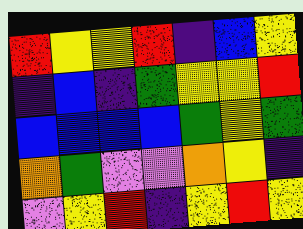[["red", "yellow", "yellow", "red", "indigo", "blue", "yellow"], ["indigo", "blue", "indigo", "green", "yellow", "yellow", "red"], ["blue", "blue", "blue", "blue", "green", "yellow", "green"], ["orange", "green", "violet", "violet", "orange", "yellow", "indigo"], ["violet", "yellow", "red", "indigo", "yellow", "red", "yellow"]]